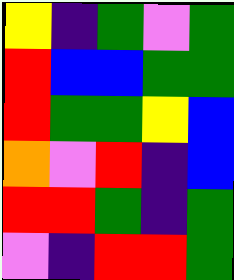[["yellow", "indigo", "green", "violet", "green"], ["red", "blue", "blue", "green", "green"], ["red", "green", "green", "yellow", "blue"], ["orange", "violet", "red", "indigo", "blue"], ["red", "red", "green", "indigo", "green"], ["violet", "indigo", "red", "red", "green"]]